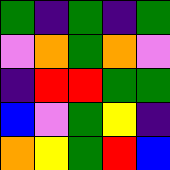[["green", "indigo", "green", "indigo", "green"], ["violet", "orange", "green", "orange", "violet"], ["indigo", "red", "red", "green", "green"], ["blue", "violet", "green", "yellow", "indigo"], ["orange", "yellow", "green", "red", "blue"]]